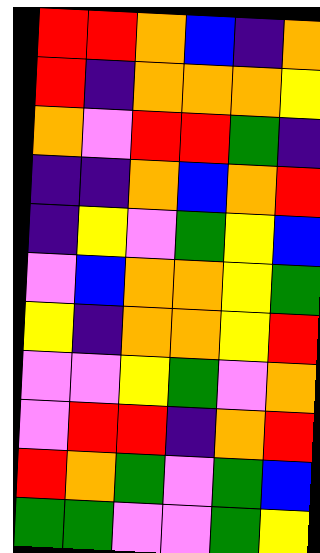[["red", "red", "orange", "blue", "indigo", "orange"], ["red", "indigo", "orange", "orange", "orange", "yellow"], ["orange", "violet", "red", "red", "green", "indigo"], ["indigo", "indigo", "orange", "blue", "orange", "red"], ["indigo", "yellow", "violet", "green", "yellow", "blue"], ["violet", "blue", "orange", "orange", "yellow", "green"], ["yellow", "indigo", "orange", "orange", "yellow", "red"], ["violet", "violet", "yellow", "green", "violet", "orange"], ["violet", "red", "red", "indigo", "orange", "red"], ["red", "orange", "green", "violet", "green", "blue"], ["green", "green", "violet", "violet", "green", "yellow"]]